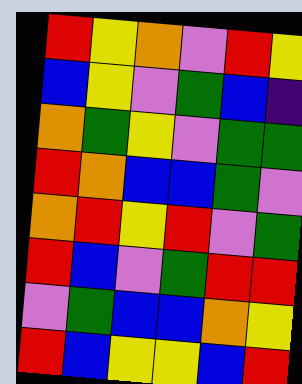[["red", "yellow", "orange", "violet", "red", "yellow"], ["blue", "yellow", "violet", "green", "blue", "indigo"], ["orange", "green", "yellow", "violet", "green", "green"], ["red", "orange", "blue", "blue", "green", "violet"], ["orange", "red", "yellow", "red", "violet", "green"], ["red", "blue", "violet", "green", "red", "red"], ["violet", "green", "blue", "blue", "orange", "yellow"], ["red", "blue", "yellow", "yellow", "blue", "red"]]